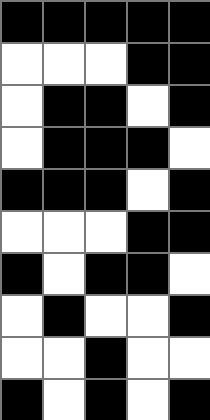[["black", "black", "black", "black", "black"], ["white", "white", "white", "black", "black"], ["white", "black", "black", "white", "black"], ["white", "black", "black", "black", "white"], ["black", "black", "black", "white", "black"], ["white", "white", "white", "black", "black"], ["black", "white", "black", "black", "white"], ["white", "black", "white", "white", "black"], ["white", "white", "black", "white", "white"], ["black", "white", "black", "white", "black"]]